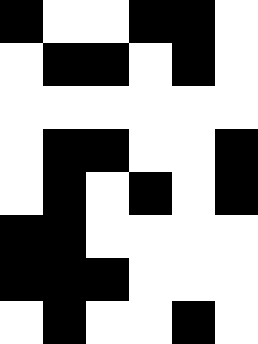[["black", "white", "white", "black", "black", "white"], ["white", "black", "black", "white", "black", "white"], ["white", "white", "white", "white", "white", "white"], ["white", "black", "black", "white", "white", "black"], ["white", "black", "white", "black", "white", "black"], ["black", "black", "white", "white", "white", "white"], ["black", "black", "black", "white", "white", "white"], ["white", "black", "white", "white", "black", "white"]]